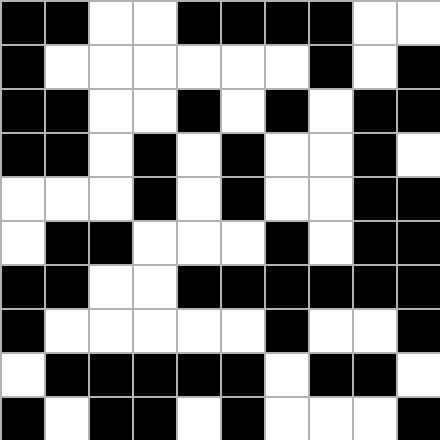[["black", "black", "white", "white", "black", "black", "black", "black", "white", "white"], ["black", "white", "white", "white", "white", "white", "white", "black", "white", "black"], ["black", "black", "white", "white", "black", "white", "black", "white", "black", "black"], ["black", "black", "white", "black", "white", "black", "white", "white", "black", "white"], ["white", "white", "white", "black", "white", "black", "white", "white", "black", "black"], ["white", "black", "black", "white", "white", "white", "black", "white", "black", "black"], ["black", "black", "white", "white", "black", "black", "black", "black", "black", "black"], ["black", "white", "white", "white", "white", "white", "black", "white", "white", "black"], ["white", "black", "black", "black", "black", "black", "white", "black", "black", "white"], ["black", "white", "black", "black", "white", "black", "white", "white", "white", "black"]]